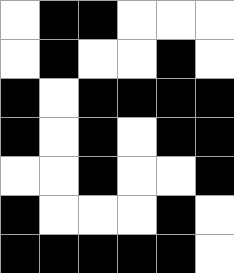[["white", "black", "black", "white", "white", "white"], ["white", "black", "white", "white", "black", "white"], ["black", "white", "black", "black", "black", "black"], ["black", "white", "black", "white", "black", "black"], ["white", "white", "black", "white", "white", "black"], ["black", "white", "white", "white", "black", "white"], ["black", "black", "black", "black", "black", "white"]]